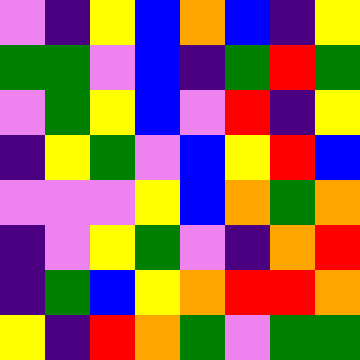[["violet", "indigo", "yellow", "blue", "orange", "blue", "indigo", "yellow"], ["green", "green", "violet", "blue", "indigo", "green", "red", "green"], ["violet", "green", "yellow", "blue", "violet", "red", "indigo", "yellow"], ["indigo", "yellow", "green", "violet", "blue", "yellow", "red", "blue"], ["violet", "violet", "violet", "yellow", "blue", "orange", "green", "orange"], ["indigo", "violet", "yellow", "green", "violet", "indigo", "orange", "red"], ["indigo", "green", "blue", "yellow", "orange", "red", "red", "orange"], ["yellow", "indigo", "red", "orange", "green", "violet", "green", "green"]]